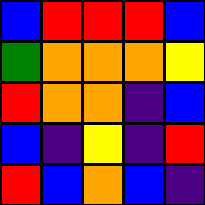[["blue", "red", "red", "red", "blue"], ["green", "orange", "orange", "orange", "yellow"], ["red", "orange", "orange", "indigo", "blue"], ["blue", "indigo", "yellow", "indigo", "red"], ["red", "blue", "orange", "blue", "indigo"]]